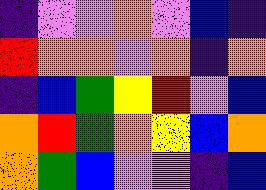[["indigo", "violet", "violet", "orange", "violet", "blue", "indigo"], ["red", "orange", "orange", "violet", "orange", "indigo", "orange"], ["indigo", "blue", "green", "yellow", "red", "violet", "blue"], ["orange", "red", "green", "orange", "yellow", "blue", "orange"], ["orange", "green", "blue", "violet", "violet", "indigo", "blue"]]